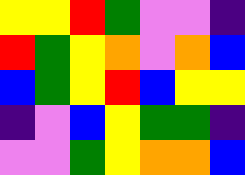[["yellow", "yellow", "red", "green", "violet", "violet", "indigo"], ["red", "green", "yellow", "orange", "violet", "orange", "blue"], ["blue", "green", "yellow", "red", "blue", "yellow", "yellow"], ["indigo", "violet", "blue", "yellow", "green", "green", "indigo"], ["violet", "violet", "green", "yellow", "orange", "orange", "blue"]]